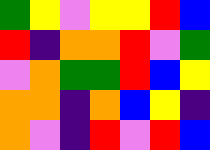[["green", "yellow", "violet", "yellow", "yellow", "red", "blue"], ["red", "indigo", "orange", "orange", "red", "violet", "green"], ["violet", "orange", "green", "green", "red", "blue", "yellow"], ["orange", "orange", "indigo", "orange", "blue", "yellow", "indigo"], ["orange", "violet", "indigo", "red", "violet", "red", "blue"]]